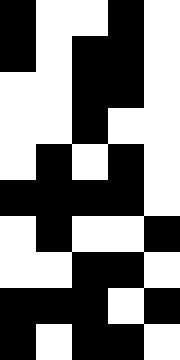[["black", "white", "white", "black", "white"], ["black", "white", "black", "black", "white"], ["white", "white", "black", "black", "white"], ["white", "white", "black", "white", "white"], ["white", "black", "white", "black", "white"], ["black", "black", "black", "black", "white"], ["white", "black", "white", "white", "black"], ["white", "white", "black", "black", "white"], ["black", "black", "black", "white", "black"], ["black", "white", "black", "black", "white"]]